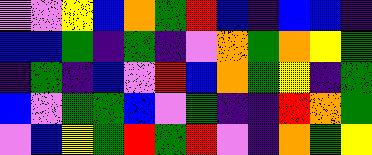[["violet", "violet", "yellow", "blue", "orange", "green", "red", "blue", "indigo", "blue", "blue", "indigo"], ["blue", "blue", "green", "indigo", "green", "indigo", "violet", "orange", "green", "orange", "yellow", "green"], ["indigo", "green", "indigo", "blue", "violet", "red", "blue", "orange", "green", "yellow", "indigo", "green"], ["blue", "violet", "green", "green", "blue", "violet", "green", "indigo", "indigo", "red", "orange", "green"], ["violet", "blue", "yellow", "green", "red", "green", "red", "violet", "indigo", "orange", "green", "yellow"]]